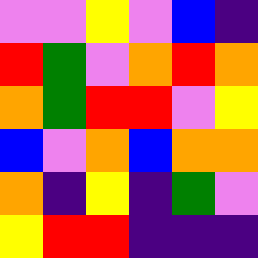[["violet", "violet", "yellow", "violet", "blue", "indigo"], ["red", "green", "violet", "orange", "red", "orange"], ["orange", "green", "red", "red", "violet", "yellow"], ["blue", "violet", "orange", "blue", "orange", "orange"], ["orange", "indigo", "yellow", "indigo", "green", "violet"], ["yellow", "red", "red", "indigo", "indigo", "indigo"]]